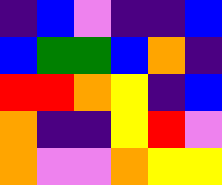[["indigo", "blue", "violet", "indigo", "indigo", "blue"], ["blue", "green", "green", "blue", "orange", "indigo"], ["red", "red", "orange", "yellow", "indigo", "blue"], ["orange", "indigo", "indigo", "yellow", "red", "violet"], ["orange", "violet", "violet", "orange", "yellow", "yellow"]]